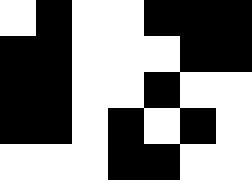[["white", "black", "white", "white", "black", "black", "black"], ["black", "black", "white", "white", "white", "black", "black"], ["black", "black", "white", "white", "black", "white", "white"], ["black", "black", "white", "black", "white", "black", "white"], ["white", "white", "white", "black", "black", "white", "white"]]